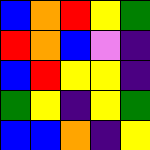[["blue", "orange", "red", "yellow", "green"], ["red", "orange", "blue", "violet", "indigo"], ["blue", "red", "yellow", "yellow", "indigo"], ["green", "yellow", "indigo", "yellow", "green"], ["blue", "blue", "orange", "indigo", "yellow"]]